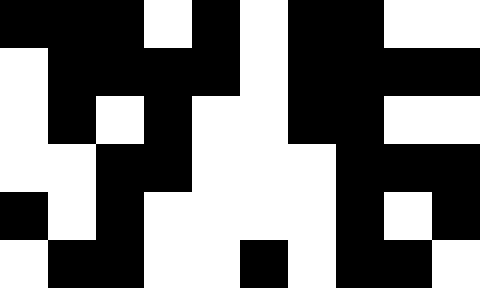[["black", "black", "black", "white", "black", "white", "black", "black", "white", "white"], ["white", "black", "black", "black", "black", "white", "black", "black", "black", "black"], ["white", "black", "white", "black", "white", "white", "black", "black", "white", "white"], ["white", "white", "black", "black", "white", "white", "white", "black", "black", "black"], ["black", "white", "black", "white", "white", "white", "white", "black", "white", "black"], ["white", "black", "black", "white", "white", "black", "white", "black", "black", "white"]]